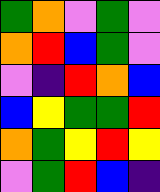[["green", "orange", "violet", "green", "violet"], ["orange", "red", "blue", "green", "violet"], ["violet", "indigo", "red", "orange", "blue"], ["blue", "yellow", "green", "green", "red"], ["orange", "green", "yellow", "red", "yellow"], ["violet", "green", "red", "blue", "indigo"]]